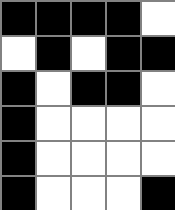[["black", "black", "black", "black", "white"], ["white", "black", "white", "black", "black"], ["black", "white", "black", "black", "white"], ["black", "white", "white", "white", "white"], ["black", "white", "white", "white", "white"], ["black", "white", "white", "white", "black"]]